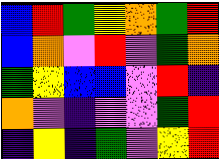[["blue", "red", "green", "yellow", "orange", "green", "red"], ["blue", "orange", "violet", "red", "violet", "green", "orange"], ["green", "yellow", "blue", "blue", "violet", "red", "indigo"], ["orange", "violet", "indigo", "violet", "violet", "green", "red"], ["indigo", "yellow", "indigo", "green", "violet", "yellow", "red"]]